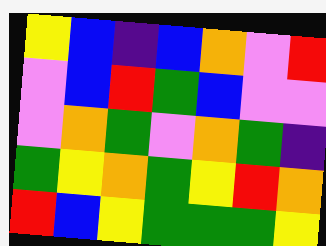[["yellow", "blue", "indigo", "blue", "orange", "violet", "red"], ["violet", "blue", "red", "green", "blue", "violet", "violet"], ["violet", "orange", "green", "violet", "orange", "green", "indigo"], ["green", "yellow", "orange", "green", "yellow", "red", "orange"], ["red", "blue", "yellow", "green", "green", "green", "yellow"]]